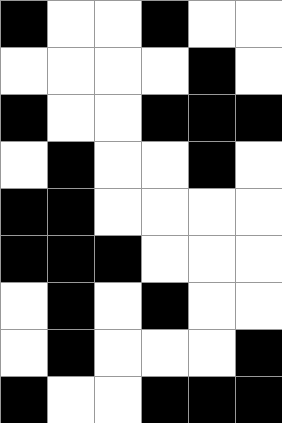[["black", "white", "white", "black", "white", "white"], ["white", "white", "white", "white", "black", "white"], ["black", "white", "white", "black", "black", "black"], ["white", "black", "white", "white", "black", "white"], ["black", "black", "white", "white", "white", "white"], ["black", "black", "black", "white", "white", "white"], ["white", "black", "white", "black", "white", "white"], ["white", "black", "white", "white", "white", "black"], ["black", "white", "white", "black", "black", "black"]]